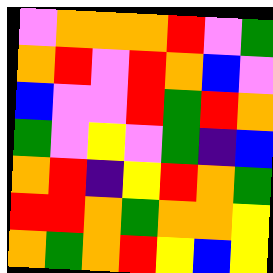[["violet", "orange", "orange", "orange", "red", "violet", "green"], ["orange", "red", "violet", "red", "orange", "blue", "violet"], ["blue", "violet", "violet", "red", "green", "red", "orange"], ["green", "violet", "yellow", "violet", "green", "indigo", "blue"], ["orange", "red", "indigo", "yellow", "red", "orange", "green"], ["red", "red", "orange", "green", "orange", "orange", "yellow"], ["orange", "green", "orange", "red", "yellow", "blue", "yellow"]]